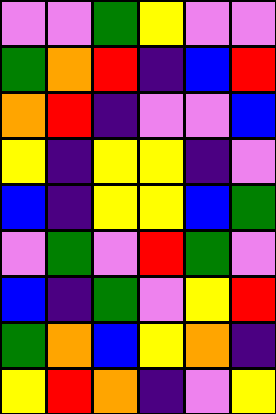[["violet", "violet", "green", "yellow", "violet", "violet"], ["green", "orange", "red", "indigo", "blue", "red"], ["orange", "red", "indigo", "violet", "violet", "blue"], ["yellow", "indigo", "yellow", "yellow", "indigo", "violet"], ["blue", "indigo", "yellow", "yellow", "blue", "green"], ["violet", "green", "violet", "red", "green", "violet"], ["blue", "indigo", "green", "violet", "yellow", "red"], ["green", "orange", "blue", "yellow", "orange", "indigo"], ["yellow", "red", "orange", "indigo", "violet", "yellow"]]